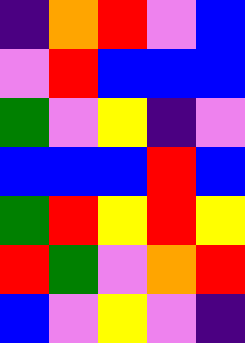[["indigo", "orange", "red", "violet", "blue"], ["violet", "red", "blue", "blue", "blue"], ["green", "violet", "yellow", "indigo", "violet"], ["blue", "blue", "blue", "red", "blue"], ["green", "red", "yellow", "red", "yellow"], ["red", "green", "violet", "orange", "red"], ["blue", "violet", "yellow", "violet", "indigo"]]